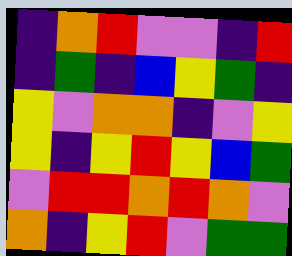[["indigo", "orange", "red", "violet", "violet", "indigo", "red"], ["indigo", "green", "indigo", "blue", "yellow", "green", "indigo"], ["yellow", "violet", "orange", "orange", "indigo", "violet", "yellow"], ["yellow", "indigo", "yellow", "red", "yellow", "blue", "green"], ["violet", "red", "red", "orange", "red", "orange", "violet"], ["orange", "indigo", "yellow", "red", "violet", "green", "green"]]